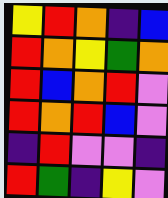[["yellow", "red", "orange", "indigo", "blue"], ["red", "orange", "yellow", "green", "orange"], ["red", "blue", "orange", "red", "violet"], ["red", "orange", "red", "blue", "violet"], ["indigo", "red", "violet", "violet", "indigo"], ["red", "green", "indigo", "yellow", "violet"]]